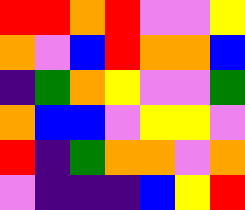[["red", "red", "orange", "red", "violet", "violet", "yellow"], ["orange", "violet", "blue", "red", "orange", "orange", "blue"], ["indigo", "green", "orange", "yellow", "violet", "violet", "green"], ["orange", "blue", "blue", "violet", "yellow", "yellow", "violet"], ["red", "indigo", "green", "orange", "orange", "violet", "orange"], ["violet", "indigo", "indigo", "indigo", "blue", "yellow", "red"]]